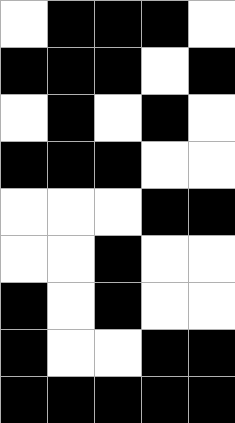[["white", "black", "black", "black", "white"], ["black", "black", "black", "white", "black"], ["white", "black", "white", "black", "white"], ["black", "black", "black", "white", "white"], ["white", "white", "white", "black", "black"], ["white", "white", "black", "white", "white"], ["black", "white", "black", "white", "white"], ["black", "white", "white", "black", "black"], ["black", "black", "black", "black", "black"]]